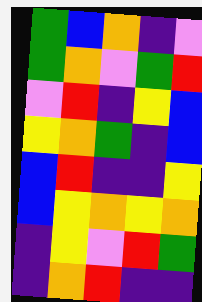[["green", "blue", "orange", "indigo", "violet"], ["green", "orange", "violet", "green", "red"], ["violet", "red", "indigo", "yellow", "blue"], ["yellow", "orange", "green", "indigo", "blue"], ["blue", "red", "indigo", "indigo", "yellow"], ["blue", "yellow", "orange", "yellow", "orange"], ["indigo", "yellow", "violet", "red", "green"], ["indigo", "orange", "red", "indigo", "indigo"]]